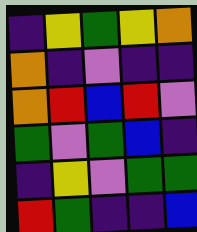[["indigo", "yellow", "green", "yellow", "orange"], ["orange", "indigo", "violet", "indigo", "indigo"], ["orange", "red", "blue", "red", "violet"], ["green", "violet", "green", "blue", "indigo"], ["indigo", "yellow", "violet", "green", "green"], ["red", "green", "indigo", "indigo", "blue"]]